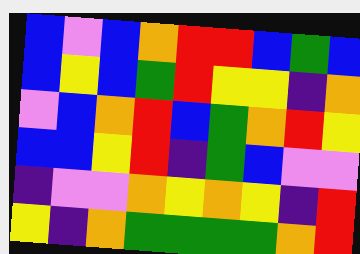[["blue", "violet", "blue", "orange", "red", "red", "blue", "green", "blue"], ["blue", "yellow", "blue", "green", "red", "yellow", "yellow", "indigo", "orange"], ["violet", "blue", "orange", "red", "blue", "green", "orange", "red", "yellow"], ["blue", "blue", "yellow", "red", "indigo", "green", "blue", "violet", "violet"], ["indigo", "violet", "violet", "orange", "yellow", "orange", "yellow", "indigo", "red"], ["yellow", "indigo", "orange", "green", "green", "green", "green", "orange", "red"]]